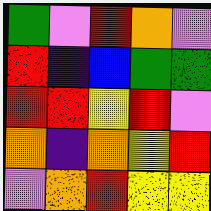[["green", "violet", "red", "orange", "violet"], ["red", "indigo", "blue", "green", "green"], ["red", "red", "yellow", "red", "violet"], ["orange", "indigo", "orange", "yellow", "red"], ["violet", "orange", "red", "yellow", "yellow"]]